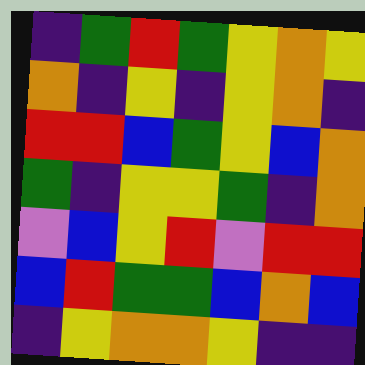[["indigo", "green", "red", "green", "yellow", "orange", "yellow"], ["orange", "indigo", "yellow", "indigo", "yellow", "orange", "indigo"], ["red", "red", "blue", "green", "yellow", "blue", "orange"], ["green", "indigo", "yellow", "yellow", "green", "indigo", "orange"], ["violet", "blue", "yellow", "red", "violet", "red", "red"], ["blue", "red", "green", "green", "blue", "orange", "blue"], ["indigo", "yellow", "orange", "orange", "yellow", "indigo", "indigo"]]